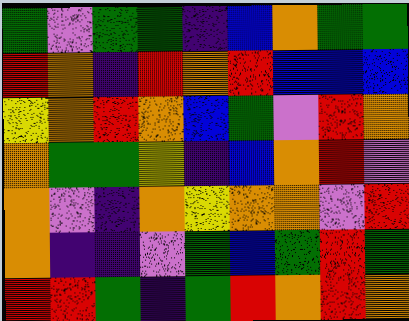[["green", "violet", "green", "green", "indigo", "blue", "orange", "green", "green"], ["red", "orange", "indigo", "red", "orange", "red", "blue", "blue", "blue"], ["yellow", "orange", "red", "orange", "blue", "green", "violet", "red", "orange"], ["orange", "green", "green", "yellow", "indigo", "blue", "orange", "red", "violet"], ["orange", "violet", "indigo", "orange", "yellow", "orange", "orange", "violet", "red"], ["orange", "indigo", "indigo", "violet", "green", "blue", "green", "red", "green"], ["red", "red", "green", "indigo", "green", "red", "orange", "red", "orange"]]